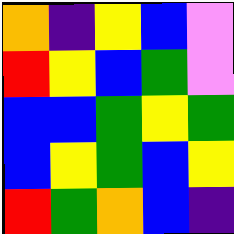[["orange", "indigo", "yellow", "blue", "violet"], ["red", "yellow", "blue", "green", "violet"], ["blue", "blue", "green", "yellow", "green"], ["blue", "yellow", "green", "blue", "yellow"], ["red", "green", "orange", "blue", "indigo"]]